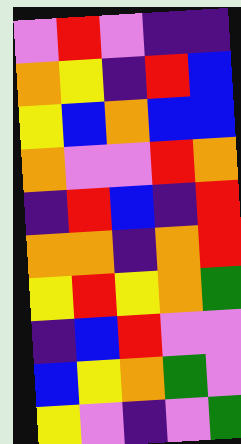[["violet", "red", "violet", "indigo", "indigo"], ["orange", "yellow", "indigo", "red", "blue"], ["yellow", "blue", "orange", "blue", "blue"], ["orange", "violet", "violet", "red", "orange"], ["indigo", "red", "blue", "indigo", "red"], ["orange", "orange", "indigo", "orange", "red"], ["yellow", "red", "yellow", "orange", "green"], ["indigo", "blue", "red", "violet", "violet"], ["blue", "yellow", "orange", "green", "violet"], ["yellow", "violet", "indigo", "violet", "green"]]